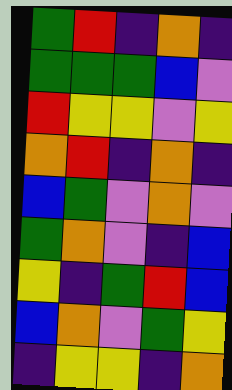[["green", "red", "indigo", "orange", "indigo"], ["green", "green", "green", "blue", "violet"], ["red", "yellow", "yellow", "violet", "yellow"], ["orange", "red", "indigo", "orange", "indigo"], ["blue", "green", "violet", "orange", "violet"], ["green", "orange", "violet", "indigo", "blue"], ["yellow", "indigo", "green", "red", "blue"], ["blue", "orange", "violet", "green", "yellow"], ["indigo", "yellow", "yellow", "indigo", "orange"]]